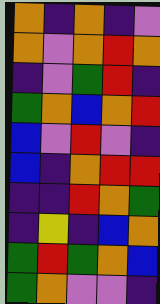[["orange", "indigo", "orange", "indigo", "violet"], ["orange", "violet", "orange", "red", "orange"], ["indigo", "violet", "green", "red", "indigo"], ["green", "orange", "blue", "orange", "red"], ["blue", "violet", "red", "violet", "indigo"], ["blue", "indigo", "orange", "red", "red"], ["indigo", "indigo", "red", "orange", "green"], ["indigo", "yellow", "indigo", "blue", "orange"], ["green", "red", "green", "orange", "blue"], ["green", "orange", "violet", "violet", "indigo"]]